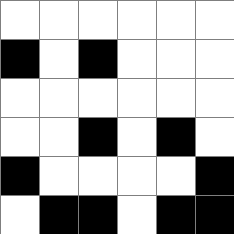[["white", "white", "white", "white", "white", "white"], ["black", "white", "black", "white", "white", "white"], ["white", "white", "white", "white", "white", "white"], ["white", "white", "black", "white", "black", "white"], ["black", "white", "white", "white", "white", "black"], ["white", "black", "black", "white", "black", "black"]]